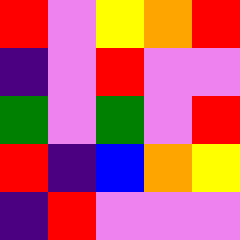[["red", "violet", "yellow", "orange", "red"], ["indigo", "violet", "red", "violet", "violet"], ["green", "violet", "green", "violet", "red"], ["red", "indigo", "blue", "orange", "yellow"], ["indigo", "red", "violet", "violet", "violet"]]